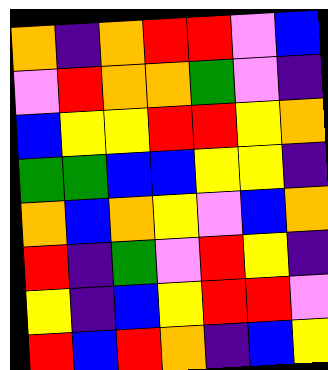[["orange", "indigo", "orange", "red", "red", "violet", "blue"], ["violet", "red", "orange", "orange", "green", "violet", "indigo"], ["blue", "yellow", "yellow", "red", "red", "yellow", "orange"], ["green", "green", "blue", "blue", "yellow", "yellow", "indigo"], ["orange", "blue", "orange", "yellow", "violet", "blue", "orange"], ["red", "indigo", "green", "violet", "red", "yellow", "indigo"], ["yellow", "indigo", "blue", "yellow", "red", "red", "violet"], ["red", "blue", "red", "orange", "indigo", "blue", "yellow"]]